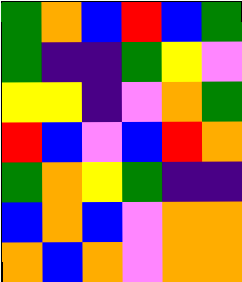[["green", "orange", "blue", "red", "blue", "green"], ["green", "indigo", "indigo", "green", "yellow", "violet"], ["yellow", "yellow", "indigo", "violet", "orange", "green"], ["red", "blue", "violet", "blue", "red", "orange"], ["green", "orange", "yellow", "green", "indigo", "indigo"], ["blue", "orange", "blue", "violet", "orange", "orange"], ["orange", "blue", "orange", "violet", "orange", "orange"]]